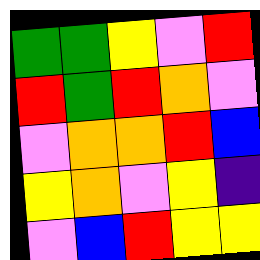[["green", "green", "yellow", "violet", "red"], ["red", "green", "red", "orange", "violet"], ["violet", "orange", "orange", "red", "blue"], ["yellow", "orange", "violet", "yellow", "indigo"], ["violet", "blue", "red", "yellow", "yellow"]]